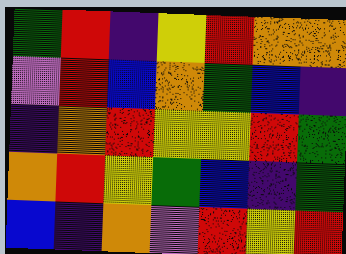[["green", "red", "indigo", "yellow", "red", "orange", "orange"], ["violet", "red", "blue", "orange", "green", "blue", "indigo"], ["indigo", "orange", "red", "yellow", "yellow", "red", "green"], ["orange", "red", "yellow", "green", "blue", "indigo", "green"], ["blue", "indigo", "orange", "violet", "red", "yellow", "red"]]